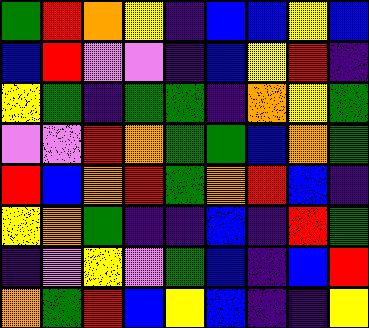[["green", "red", "orange", "yellow", "indigo", "blue", "blue", "yellow", "blue"], ["blue", "red", "violet", "violet", "indigo", "blue", "yellow", "red", "indigo"], ["yellow", "green", "indigo", "green", "green", "indigo", "orange", "yellow", "green"], ["violet", "violet", "red", "orange", "green", "green", "blue", "orange", "green"], ["red", "blue", "orange", "red", "green", "orange", "red", "blue", "indigo"], ["yellow", "orange", "green", "indigo", "indigo", "blue", "indigo", "red", "green"], ["indigo", "violet", "yellow", "violet", "green", "blue", "indigo", "blue", "red"], ["orange", "green", "red", "blue", "yellow", "blue", "indigo", "indigo", "yellow"]]